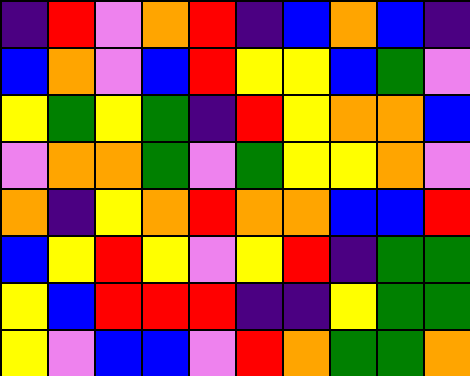[["indigo", "red", "violet", "orange", "red", "indigo", "blue", "orange", "blue", "indigo"], ["blue", "orange", "violet", "blue", "red", "yellow", "yellow", "blue", "green", "violet"], ["yellow", "green", "yellow", "green", "indigo", "red", "yellow", "orange", "orange", "blue"], ["violet", "orange", "orange", "green", "violet", "green", "yellow", "yellow", "orange", "violet"], ["orange", "indigo", "yellow", "orange", "red", "orange", "orange", "blue", "blue", "red"], ["blue", "yellow", "red", "yellow", "violet", "yellow", "red", "indigo", "green", "green"], ["yellow", "blue", "red", "red", "red", "indigo", "indigo", "yellow", "green", "green"], ["yellow", "violet", "blue", "blue", "violet", "red", "orange", "green", "green", "orange"]]